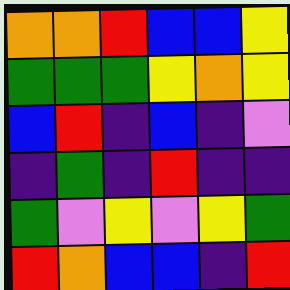[["orange", "orange", "red", "blue", "blue", "yellow"], ["green", "green", "green", "yellow", "orange", "yellow"], ["blue", "red", "indigo", "blue", "indigo", "violet"], ["indigo", "green", "indigo", "red", "indigo", "indigo"], ["green", "violet", "yellow", "violet", "yellow", "green"], ["red", "orange", "blue", "blue", "indigo", "red"]]